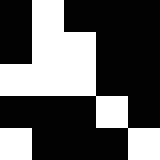[["black", "white", "black", "black", "black"], ["black", "white", "white", "black", "black"], ["white", "white", "white", "black", "black"], ["black", "black", "black", "white", "black"], ["white", "black", "black", "black", "white"]]